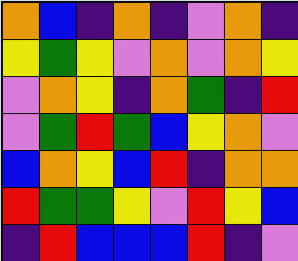[["orange", "blue", "indigo", "orange", "indigo", "violet", "orange", "indigo"], ["yellow", "green", "yellow", "violet", "orange", "violet", "orange", "yellow"], ["violet", "orange", "yellow", "indigo", "orange", "green", "indigo", "red"], ["violet", "green", "red", "green", "blue", "yellow", "orange", "violet"], ["blue", "orange", "yellow", "blue", "red", "indigo", "orange", "orange"], ["red", "green", "green", "yellow", "violet", "red", "yellow", "blue"], ["indigo", "red", "blue", "blue", "blue", "red", "indigo", "violet"]]